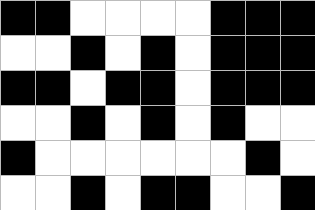[["black", "black", "white", "white", "white", "white", "black", "black", "black"], ["white", "white", "black", "white", "black", "white", "black", "black", "black"], ["black", "black", "white", "black", "black", "white", "black", "black", "black"], ["white", "white", "black", "white", "black", "white", "black", "white", "white"], ["black", "white", "white", "white", "white", "white", "white", "black", "white"], ["white", "white", "black", "white", "black", "black", "white", "white", "black"]]